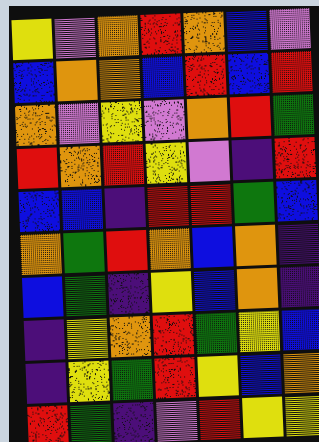[["yellow", "violet", "orange", "red", "orange", "blue", "violet"], ["blue", "orange", "orange", "blue", "red", "blue", "red"], ["orange", "violet", "yellow", "violet", "orange", "red", "green"], ["red", "orange", "red", "yellow", "violet", "indigo", "red"], ["blue", "blue", "indigo", "red", "red", "green", "blue"], ["orange", "green", "red", "orange", "blue", "orange", "indigo"], ["blue", "green", "indigo", "yellow", "blue", "orange", "indigo"], ["indigo", "yellow", "orange", "red", "green", "yellow", "blue"], ["indigo", "yellow", "green", "red", "yellow", "blue", "orange"], ["red", "green", "indigo", "violet", "red", "yellow", "yellow"]]